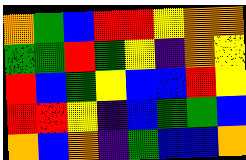[["orange", "green", "blue", "red", "red", "yellow", "orange", "orange"], ["green", "green", "red", "green", "yellow", "indigo", "orange", "yellow"], ["red", "blue", "green", "yellow", "blue", "blue", "red", "yellow"], ["red", "red", "yellow", "indigo", "blue", "green", "green", "blue"], ["orange", "blue", "orange", "indigo", "green", "blue", "blue", "orange"]]